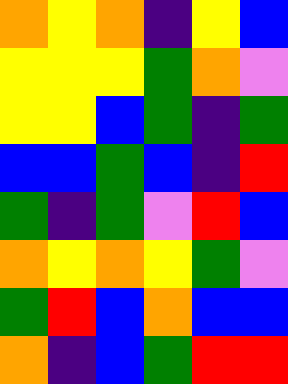[["orange", "yellow", "orange", "indigo", "yellow", "blue"], ["yellow", "yellow", "yellow", "green", "orange", "violet"], ["yellow", "yellow", "blue", "green", "indigo", "green"], ["blue", "blue", "green", "blue", "indigo", "red"], ["green", "indigo", "green", "violet", "red", "blue"], ["orange", "yellow", "orange", "yellow", "green", "violet"], ["green", "red", "blue", "orange", "blue", "blue"], ["orange", "indigo", "blue", "green", "red", "red"]]